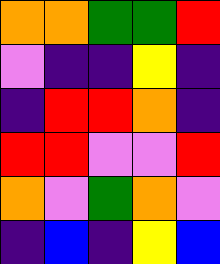[["orange", "orange", "green", "green", "red"], ["violet", "indigo", "indigo", "yellow", "indigo"], ["indigo", "red", "red", "orange", "indigo"], ["red", "red", "violet", "violet", "red"], ["orange", "violet", "green", "orange", "violet"], ["indigo", "blue", "indigo", "yellow", "blue"]]